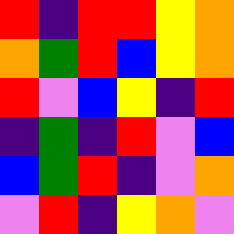[["red", "indigo", "red", "red", "yellow", "orange"], ["orange", "green", "red", "blue", "yellow", "orange"], ["red", "violet", "blue", "yellow", "indigo", "red"], ["indigo", "green", "indigo", "red", "violet", "blue"], ["blue", "green", "red", "indigo", "violet", "orange"], ["violet", "red", "indigo", "yellow", "orange", "violet"]]